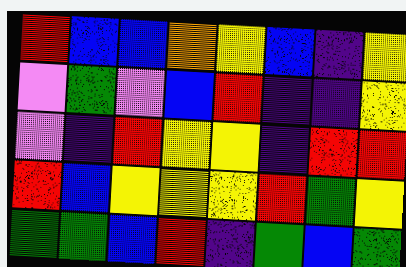[["red", "blue", "blue", "orange", "yellow", "blue", "indigo", "yellow"], ["violet", "green", "violet", "blue", "red", "indigo", "indigo", "yellow"], ["violet", "indigo", "red", "yellow", "yellow", "indigo", "red", "red"], ["red", "blue", "yellow", "yellow", "yellow", "red", "green", "yellow"], ["green", "green", "blue", "red", "indigo", "green", "blue", "green"]]